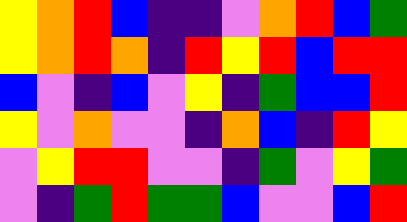[["yellow", "orange", "red", "blue", "indigo", "indigo", "violet", "orange", "red", "blue", "green"], ["yellow", "orange", "red", "orange", "indigo", "red", "yellow", "red", "blue", "red", "red"], ["blue", "violet", "indigo", "blue", "violet", "yellow", "indigo", "green", "blue", "blue", "red"], ["yellow", "violet", "orange", "violet", "violet", "indigo", "orange", "blue", "indigo", "red", "yellow"], ["violet", "yellow", "red", "red", "violet", "violet", "indigo", "green", "violet", "yellow", "green"], ["violet", "indigo", "green", "red", "green", "green", "blue", "violet", "violet", "blue", "red"]]